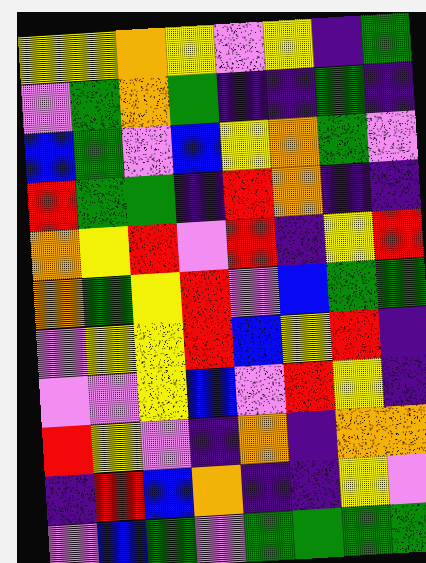[["yellow", "yellow", "orange", "yellow", "violet", "yellow", "indigo", "green"], ["violet", "green", "orange", "green", "indigo", "indigo", "green", "indigo"], ["blue", "green", "violet", "blue", "yellow", "orange", "green", "violet"], ["red", "green", "green", "indigo", "red", "orange", "indigo", "indigo"], ["orange", "yellow", "red", "violet", "red", "indigo", "yellow", "red"], ["orange", "green", "yellow", "red", "violet", "blue", "green", "green"], ["violet", "yellow", "yellow", "red", "blue", "yellow", "red", "indigo"], ["violet", "violet", "yellow", "blue", "violet", "red", "yellow", "indigo"], ["red", "yellow", "violet", "indigo", "orange", "indigo", "orange", "orange"], ["indigo", "red", "blue", "orange", "indigo", "indigo", "yellow", "violet"], ["violet", "blue", "green", "violet", "green", "green", "green", "green"]]